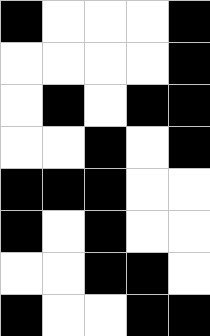[["black", "white", "white", "white", "black"], ["white", "white", "white", "white", "black"], ["white", "black", "white", "black", "black"], ["white", "white", "black", "white", "black"], ["black", "black", "black", "white", "white"], ["black", "white", "black", "white", "white"], ["white", "white", "black", "black", "white"], ["black", "white", "white", "black", "black"]]